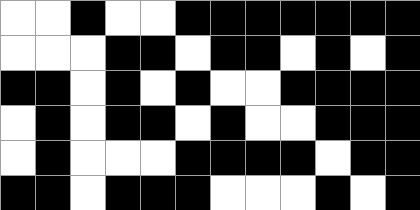[["white", "white", "black", "white", "white", "black", "black", "black", "black", "black", "black", "black"], ["white", "white", "white", "black", "black", "white", "black", "black", "white", "black", "white", "black"], ["black", "black", "white", "black", "white", "black", "white", "white", "black", "black", "black", "black"], ["white", "black", "white", "black", "black", "white", "black", "white", "white", "black", "black", "black"], ["white", "black", "white", "white", "white", "black", "black", "black", "black", "white", "black", "black"], ["black", "black", "white", "black", "black", "black", "white", "white", "white", "black", "white", "black"]]